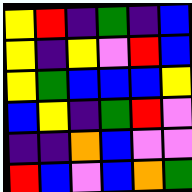[["yellow", "red", "indigo", "green", "indigo", "blue"], ["yellow", "indigo", "yellow", "violet", "red", "blue"], ["yellow", "green", "blue", "blue", "blue", "yellow"], ["blue", "yellow", "indigo", "green", "red", "violet"], ["indigo", "indigo", "orange", "blue", "violet", "violet"], ["red", "blue", "violet", "blue", "orange", "green"]]